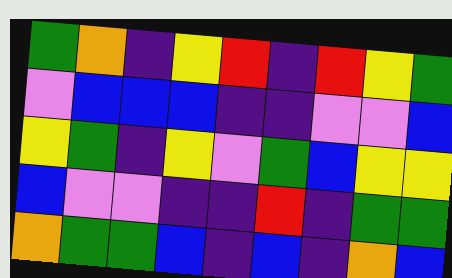[["green", "orange", "indigo", "yellow", "red", "indigo", "red", "yellow", "green"], ["violet", "blue", "blue", "blue", "indigo", "indigo", "violet", "violet", "blue"], ["yellow", "green", "indigo", "yellow", "violet", "green", "blue", "yellow", "yellow"], ["blue", "violet", "violet", "indigo", "indigo", "red", "indigo", "green", "green"], ["orange", "green", "green", "blue", "indigo", "blue", "indigo", "orange", "blue"]]